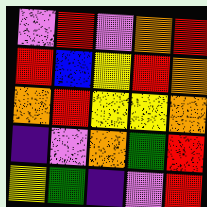[["violet", "red", "violet", "orange", "red"], ["red", "blue", "yellow", "red", "orange"], ["orange", "red", "yellow", "yellow", "orange"], ["indigo", "violet", "orange", "green", "red"], ["yellow", "green", "indigo", "violet", "red"]]